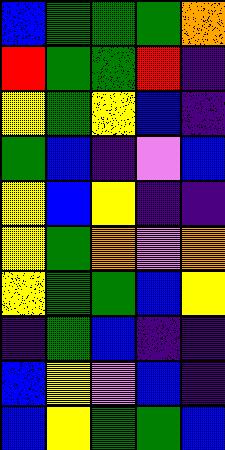[["blue", "green", "green", "green", "orange"], ["red", "green", "green", "red", "indigo"], ["yellow", "green", "yellow", "blue", "indigo"], ["green", "blue", "indigo", "violet", "blue"], ["yellow", "blue", "yellow", "indigo", "indigo"], ["yellow", "green", "orange", "violet", "orange"], ["yellow", "green", "green", "blue", "yellow"], ["indigo", "green", "blue", "indigo", "indigo"], ["blue", "yellow", "violet", "blue", "indigo"], ["blue", "yellow", "green", "green", "blue"]]